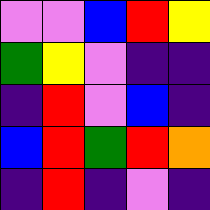[["violet", "violet", "blue", "red", "yellow"], ["green", "yellow", "violet", "indigo", "indigo"], ["indigo", "red", "violet", "blue", "indigo"], ["blue", "red", "green", "red", "orange"], ["indigo", "red", "indigo", "violet", "indigo"]]